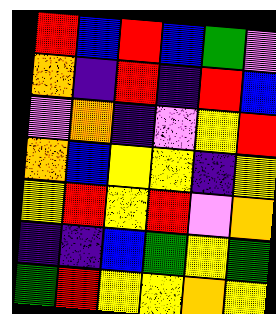[["red", "blue", "red", "blue", "green", "violet"], ["orange", "indigo", "red", "indigo", "red", "blue"], ["violet", "orange", "indigo", "violet", "yellow", "red"], ["orange", "blue", "yellow", "yellow", "indigo", "yellow"], ["yellow", "red", "yellow", "red", "violet", "orange"], ["indigo", "indigo", "blue", "green", "yellow", "green"], ["green", "red", "yellow", "yellow", "orange", "yellow"]]